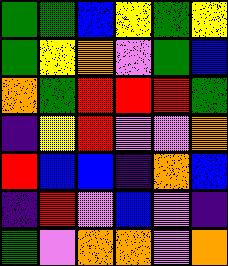[["green", "green", "blue", "yellow", "green", "yellow"], ["green", "yellow", "orange", "violet", "green", "blue"], ["orange", "green", "red", "red", "red", "green"], ["indigo", "yellow", "red", "violet", "violet", "orange"], ["red", "blue", "blue", "indigo", "orange", "blue"], ["indigo", "red", "violet", "blue", "violet", "indigo"], ["green", "violet", "orange", "orange", "violet", "orange"]]